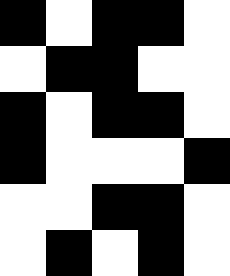[["black", "white", "black", "black", "white"], ["white", "black", "black", "white", "white"], ["black", "white", "black", "black", "white"], ["black", "white", "white", "white", "black"], ["white", "white", "black", "black", "white"], ["white", "black", "white", "black", "white"]]